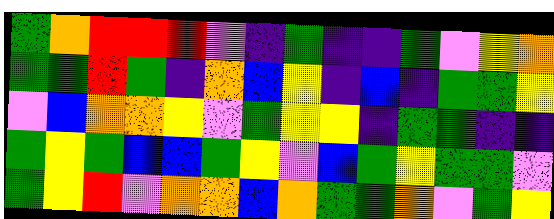[["green", "orange", "red", "red", "red", "violet", "indigo", "green", "indigo", "indigo", "green", "violet", "yellow", "orange"], ["green", "green", "red", "green", "indigo", "orange", "blue", "yellow", "indigo", "blue", "indigo", "green", "green", "yellow"], ["violet", "blue", "orange", "orange", "yellow", "violet", "green", "yellow", "yellow", "indigo", "green", "green", "indigo", "indigo"], ["green", "yellow", "green", "blue", "blue", "green", "yellow", "violet", "blue", "green", "yellow", "green", "green", "violet"], ["green", "yellow", "red", "violet", "orange", "orange", "blue", "orange", "green", "green", "orange", "violet", "green", "yellow"]]